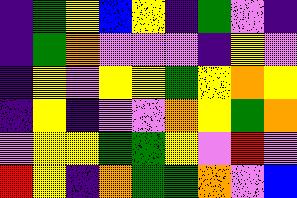[["indigo", "green", "yellow", "blue", "yellow", "indigo", "green", "violet", "indigo"], ["indigo", "green", "orange", "violet", "violet", "violet", "indigo", "yellow", "violet"], ["indigo", "yellow", "violet", "yellow", "yellow", "green", "yellow", "orange", "yellow"], ["indigo", "yellow", "indigo", "violet", "violet", "orange", "yellow", "green", "orange"], ["violet", "yellow", "yellow", "green", "green", "yellow", "violet", "red", "violet"], ["red", "yellow", "indigo", "orange", "green", "green", "orange", "violet", "blue"]]